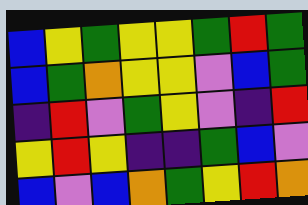[["blue", "yellow", "green", "yellow", "yellow", "green", "red", "green"], ["blue", "green", "orange", "yellow", "yellow", "violet", "blue", "green"], ["indigo", "red", "violet", "green", "yellow", "violet", "indigo", "red"], ["yellow", "red", "yellow", "indigo", "indigo", "green", "blue", "violet"], ["blue", "violet", "blue", "orange", "green", "yellow", "red", "orange"]]